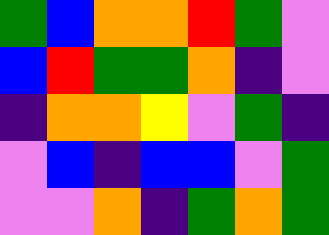[["green", "blue", "orange", "orange", "red", "green", "violet"], ["blue", "red", "green", "green", "orange", "indigo", "violet"], ["indigo", "orange", "orange", "yellow", "violet", "green", "indigo"], ["violet", "blue", "indigo", "blue", "blue", "violet", "green"], ["violet", "violet", "orange", "indigo", "green", "orange", "green"]]